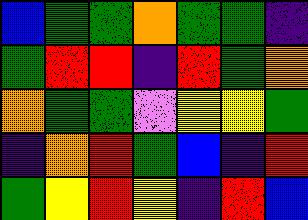[["blue", "green", "green", "orange", "green", "green", "indigo"], ["green", "red", "red", "indigo", "red", "green", "orange"], ["orange", "green", "green", "violet", "yellow", "yellow", "green"], ["indigo", "orange", "red", "green", "blue", "indigo", "red"], ["green", "yellow", "red", "yellow", "indigo", "red", "blue"]]